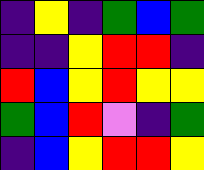[["indigo", "yellow", "indigo", "green", "blue", "green"], ["indigo", "indigo", "yellow", "red", "red", "indigo"], ["red", "blue", "yellow", "red", "yellow", "yellow"], ["green", "blue", "red", "violet", "indigo", "green"], ["indigo", "blue", "yellow", "red", "red", "yellow"]]